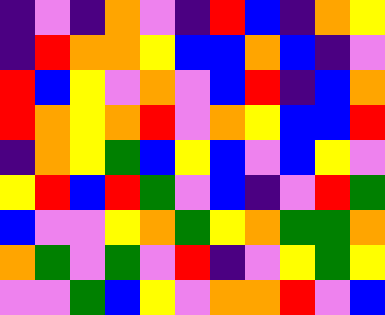[["indigo", "violet", "indigo", "orange", "violet", "indigo", "red", "blue", "indigo", "orange", "yellow"], ["indigo", "red", "orange", "orange", "yellow", "blue", "blue", "orange", "blue", "indigo", "violet"], ["red", "blue", "yellow", "violet", "orange", "violet", "blue", "red", "indigo", "blue", "orange"], ["red", "orange", "yellow", "orange", "red", "violet", "orange", "yellow", "blue", "blue", "red"], ["indigo", "orange", "yellow", "green", "blue", "yellow", "blue", "violet", "blue", "yellow", "violet"], ["yellow", "red", "blue", "red", "green", "violet", "blue", "indigo", "violet", "red", "green"], ["blue", "violet", "violet", "yellow", "orange", "green", "yellow", "orange", "green", "green", "orange"], ["orange", "green", "violet", "green", "violet", "red", "indigo", "violet", "yellow", "green", "yellow"], ["violet", "violet", "green", "blue", "yellow", "violet", "orange", "orange", "red", "violet", "blue"]]